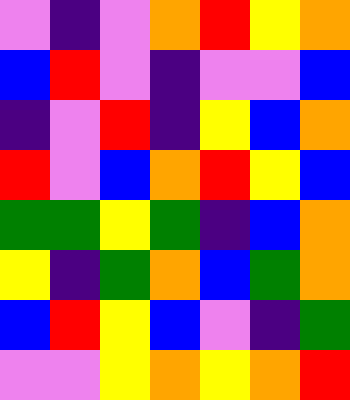[["violet", "indigo", "violet", "orange", "red", "yellow", "orange"], ["blue", "red", "violet", "indigo", "violet", "violet", "blue"], ["indigo", "violet", "red", "indigo", "yellow", "blue", "orange"], ["red", "violet", "blue", "orange", "red", "yellow", "blue"], ["green", "green", "yellow", "green", "indigo", "blue", "orange"], ["yellow", "indigo", "green", "orange", "blue", "green", "orange"], ["blue", "red", "yellow", "blue", "violet", "indigo", "green"], ["violet", "violet", "yellow", "orange", "yellow", "orange", "red"]]